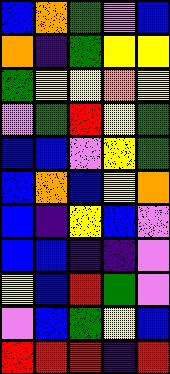[["blue", "orange", "green", "violet", "blue"], ["orange", "indigo", "green", "yellow", "yellow"], ["green", "yellow", "yellow", "orange", "yellow"], ["violet", "green", "red", "yellow", "green"], ["blue", "blue", "violet", "yellow", "green"], ["blue", "orange", "blue", "yellow", "orange"], ["blue", "indigo", "yellow", "blue", "violet"], ["blue", "blue", "indigo", "indigo", "violet"], ["yellow", "blue", "red", "green", "violet"], ["violet", "blue", "green", "yellow", "blue"], ["red", "red", "red", "indigo", "red"]]